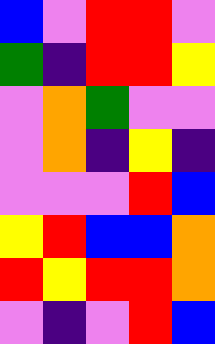[["blue", "violet", "red", "red", "violet"], ["green", "indigo", "red", "red", "yellow"], ["violet", "orange", "green", "violet", "violet"], ["violet", "orange", "indigo", "yellow", "indigo"], ["violet", "violet", "violet", "red", "blue"], ["yellow", "red", "blue", "blue", "orange"], ["red", "yellow", "red", "red", "orange"], ["violet", "indigo", "violet", "red", "blue"]]